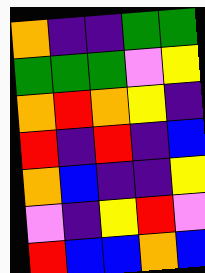[["orange", "indigo", "indigo", "green", "green"], ["green", "green", "green", "violet", "yellow"], ["orange", "red", "orange", "yellow", "indigo"], ["red", "indigo", "red", "indigo", "blue"], ["orange", "blue", "indigo", "indigo", "yellow"], ["violet", "indigo", "yellow", "red", "violet"], ["red", "blue", "blue", "orange", "blue"]]